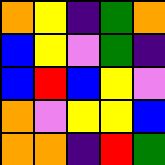[["orange", "yellow", "indigo", "green", "orange"], ["blue", "yellow", "violet", "green", "indigo"], ["blue", "red", "blue", "yellow", "violet"], ["orange", "violet", "yellow", "yellow", "blue"], ["orange", "orange", "indigo", "red", "green"]]